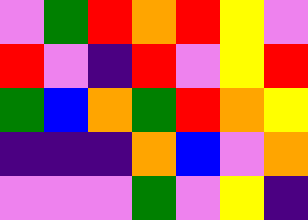[["violet", "green", "red", "orange", "red", "yellow", "violet"], ["red", "violet", "indigo", "red", "violet", "yellow", "red"], ["green", "blue", "orange", "green", "red", "orange", "yellow"], ["indigo", "indigo", "indigo", "orange", "blue", "violet", "orange"], ["violet", "violet", "violet", "green", "violet", "yellow", "indigo"]]